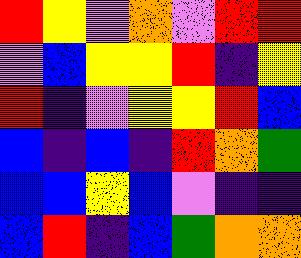[["red", "yellow", "violet", "orange", "violet", "red", "red"], ["violet", "blue", "yellow", "yellow", "red", "indigo", "yellow"], ["red", "indigo", "violet", "yellow", "yellow", "red", "blue"], ["blue", "indigo", "blue", "indigo", "red", "orange", "green"], ["blue", "blue", "yellow", "blue", "violet", "indigo", "indigo"], ["blue", "red", "indigo", "blue", "green", "orange", "orange"]]